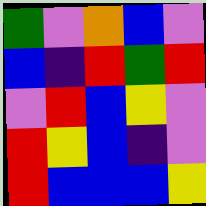[["green", "violet", "orange", "blue", "violet"], ["blue", "indigo", "red", "green", "red"], ["violet", "red", "blue", "yellow", "violet"], ["red", "yellow", "blue", "indigo", "violet"], ["red", "blue", "blue", "blue", "yellow"]]